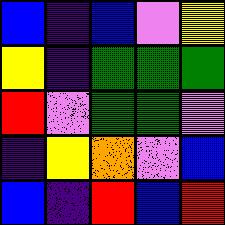[["blue", "indigo", "blue", "violet", "yellow"], ["yellow", "indigo", "green", "green", "green"], ["red", "violet", "green", "green", "violet"], ["indigo", "yellow", "orange", "violet", "blue"], ["blue", "indigo", "red", "blue", "red"]]